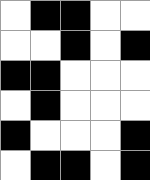[["white", "black", "black", "white", "white"], ["white", "white", "black", "white", "black"], ["black", "black", "white", "white", "white"], ["white", "black", "white", "white", "white"], ["black", "white", "white", "white", "black"], ["white", "black", "black", "white", "black"]]